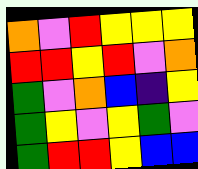[["orange", "violet", "red", "yellow", "yellow", "yellow"], ["red", "red", "yellow", "red", "violet", "orange"], ["green", "violet", "orange", "blue", "indigo", "yellow"], ["green", "yellow", "violet", "yellow", "green", "violet"], ["green", "red", "red", "yellow", "blue", "blue"]]